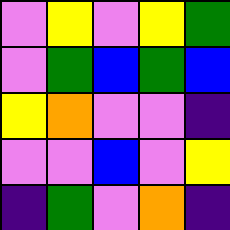[["violet", "yellow", "violet", "yellow", "green"], ["violet", "green", "blue", "green", "blue"], ["yellow", "orange", "violet", "violet", "indigo"], ["violet", "violet", "blue", "violet", "yellow"], ["indigo", "green", "violet", "orange", "indigo"]]